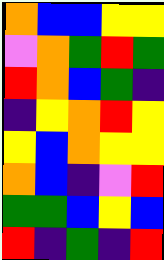[["orange", "blue", "blue", "yellow", "yellow"], ["violet", "orange", "green", "red", "green"], ["red", "orange", "blue", "green", "indigo"], ["indigo", "yellow", "orange", "red", "yellow"], ["yellow", "blue", "orange", "yellow", "yellow"], ["orange", "blue", "indigo", "violet", "red"], ["green", "green", "blue", "yellow", "blue"], ["red", "indigo", "green", "indigo", "red"]]